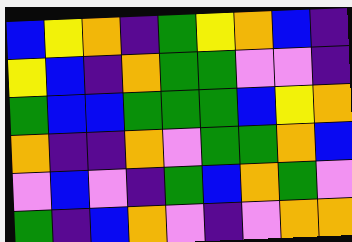[["blue", "yellow", "orange", "indigo", "green", "yellow", "orange", "blue", "indigo"], ["yellow", "blue", "indigo", "orange", "green", "green", "violet", "violet", "indigo"], ["green", "blue", "blue", "green", "green", "green", "blue", "yellow", "orange"], ["orange", "indigo", "indigo", "orange", "violet", "green", "green", "orange", "blue"], ["violet", "blue", "violet", "indigo", "green", "blue", "orange", "green", "violet"], ["green", "indigo", "blue", "orange", "violet", "indigo", "violet", "orange", "orange"]]